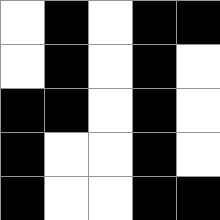[["white", "black", "white", "black", "black"], ["white", "black", "white", "black", "white"], ["black", "black", "white", "black", "white"], ["black", "white", "white", "black", "white"], ["black", "white", "white", "black", "black"]]